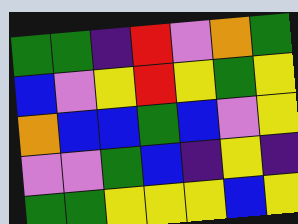[["green", "green", "indigo", "red", "violet", "orange", "green"], ["blue", "violet", "yellow", "red", "yellow", "green", "yellow"], ["orange", "blue", "blue", "green", "blue", "violet", "yellow"], ["violet", "violet", "green", "blue", "indigo", "yellow", "indigo"], ["green", "green", "yellow", "yellow", "yellow", "blue", "yellow"]]